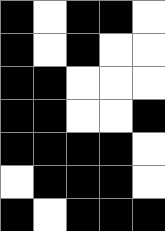[["black", "white", "black", "black", "white"], ["black", "white", "black", "white", "white"], ["black", "black", "white", "white", "white"], ["black", "black", "white", "white", "black"], ["black", "black", "black", "black", "white"], ["white", "black", "black", "black", "white"], ["black", "white", "black", "black", "black"]]